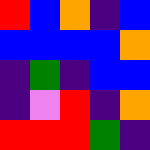[["red", "blue", "orange", "indigo", "blue"], ["blue", "blue", "blue", "blue", "orange"], ["indigo", "green", "indigo", "blue", "blue"], ["indigo", "violet", "red", "indigo", "orange"], ["red", "red", "red", "green", "indigo"]]